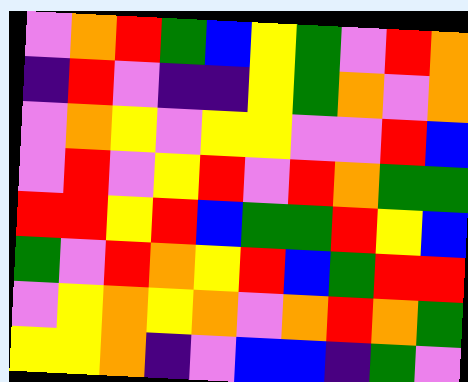[["violet", "orange", "red", "green", "blue", "yellow", "green", "violet", "red", "orange"], ["indigo", "red", "violet", "indigo", "indigo", "yellow", "green", "orange", "violet", "orange"], ["violet", "orange", "yellow", "violet", "yellow", "yellow", "violet", "violet", "red", "blue"], ["violet", "red", "violet", "yellow", "red", "violet", "red", "orange", "green", "green"], ["red", "red", "yellow", "red", "blue", "green", "green", "red", "yellow", "blue"], ["green", "violet", "red", "orange", "yellow", "red", "blue", "green", "red", "red"], ["violet", "yellow", "orange", "yellow", "orange", "violet", "orange", "red", "orange", "green"], ["yellow", "yellow", "orange", "indigo", "violet", "blue", "blue", "indigo", "green", "violet"]]